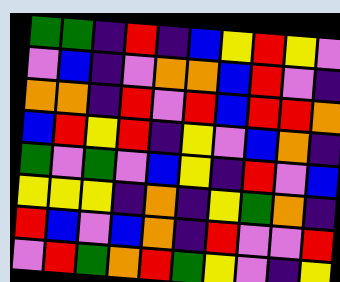[["green", "green", "indigo", "red", "indigo", "blue", "yellow", "red", "yellow", "violet"], ["violet", "blue", "indigo", "violet", "orange", "orange", "blue", "red", "violet", "indigo"], ["orange", "orange", "indigo", "red", "violet", "red", "blue", "red", "red", "orange"], ["blue", "red", "yellow", "red", "indigo", "yellow", "violet", "blue", "orange", "indigo"], ["green", "violet", "green", "violet", "blue", "yellow", "indigo", "red", "violet", "blue"], ["yellow", "yellow", "yellow", "indigo", "orange", "indigo", "yellow", "green", "orange", "indigo"], ["red", "blue", "violet", "blue", "orange", "indigo", "red", "violet", "violet", "red"], ["violet", "red", "green", "orange", "red", "green", "yellow", "violet", "indigo", "yellow"]]